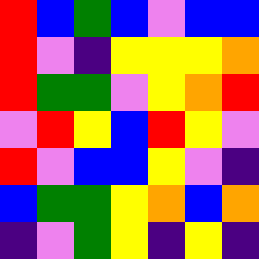[["red", "blue", "green", "blue", "violet", "blue", "blue"], ["red", "violet", "indigo", "yellow", "yellow", "yellow", "orange"], ["red", "green", "green", "violet", "yellow", "orange", "red"], ["violet", "red", "yellow", "blue", "red", "yellow", "violet"], ["red", "violet", "blue", "blue", "yellow", "violet", "indigo"], ["blue", "green", "green", "yellow", "orange", "blue", "orange"], ["indigo", "violet", "green", "yellow", "indigo", "yellow", "indigo"]]